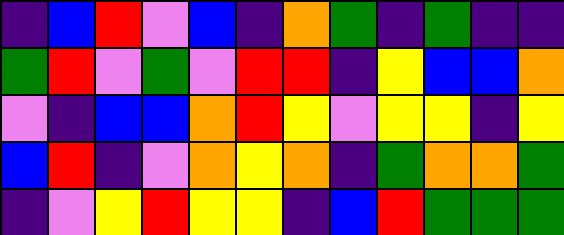[["indigo", "blue", "red", "violet", "blue", "indigo", "orange", "green", "indigo", "green", "indigo", "indigo"], ["green", "red", "violet", "green", "violet", "red", "red", "indigo", "yellow", "blue", "blue", "orange"], ["violet", "indigo", "blue", "blue", "orange", "red", "yellow", "violet", "yellow", "yellow", "indigo", "yellow"], ["blue", "red", "indigo", "violet", "orange", "yellow", "orange", "indigo", "green", "orange", "orange", "green"], ["indigo", "violet", "yellow", "red", "yellow", "yellow", "indigo", "blue", "red", "green", "green", "green"]]